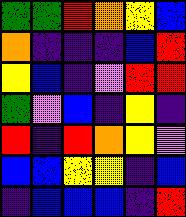[["green", "green", "red", "orange", "yellow", "blue"], ["orange", "indigo", "indigo", "indigo", "blue", "red"], ["yellow", "blue", "indigo", "violet", "red", "red"], ["green", "violet", "blue", "indigo", "yellow", "indigo"], ["red", "indigo", "red", "orange", "yellow", "violet"], ["blue", "blue", "yellow", "yellow", "indigo", "blue"], ["indigo", "blue", "blue", "blue", "indigo", "red"]]